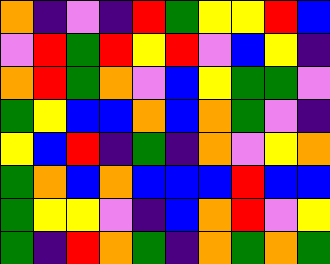[["orange", "indigo", "violet", "indigo", "red", "green", "yellow", "yellow", "red", "blue"], ["violet", "red", "green", "red", "yellow", "red", "violet", "blue", "yellow", "indigo"], ["orange", "red", "green", "orange", "violet", "blue", "yellow", "green", "green", "violet"], ["green", "yellow", "blue", "blue", "orange", "blue", "orange", "green", "violet", "indigo"], ["yellow", "blue", "red", "indigo", "green", "indigo", "orange", "violet", "yellow", "orange"], ["green", "orange", "blue", "orange", "blue", "blue", "blue", "red", "blue", "blue"], ["green", "yellow", "yellow", "violet", "indigo", "blue", "orange", "red", "violet", "yellow"], ["green", "indigo", "red", "orange", "green", "indigo", "orange", "green", "orange", "green"]]